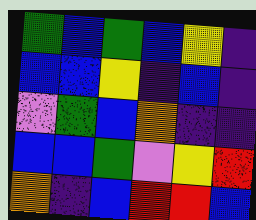[["green", "blue", "green", "blue", "yellow", "indigo"], ["blue", "blue", "yellow", "indigo", "blue", "indigo"], ["violet", "green", "blue", "orange", "indigo", "indigo"], ["blue", "blue", "green", "violet", "yellow", "red"], ["orange", "indigo", "blue", "red", "red", "blue"]]